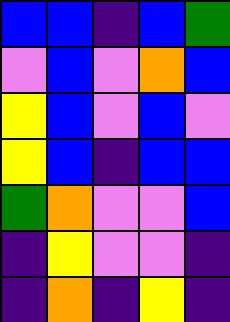[["blue", "blue", "indigo", "blue", "green"], ["violet", "blue", "violet", "orange", "blue"], ["yellow", "blue", "violet", "blue", "violet"], ["yellow", "blue", "indigo", "blue", "blue"], ["green", "orange", "violet", "violet", "blue"], ["indigo", "yellow", "violet", "violet", "indigo"], ["indigo", "orange", "indigo", "yellow", "indigo"]]